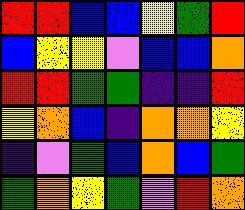[["red", "red", "blue", "blue", "yellow", "green", "red"], ["blue", "yellow", "yellow", "violet", "blue", "blue", "orange"], ["red", "red", "green", "green", "indigo", "indigo", "red"], ["yellow", "orange", "blue", "indigo", "orange", "orange", "yellow"], ["indigo", "violet", "green", "blue", "orange", "blue", "green"], ["green", "orange", "yellow", "green", "violet", "red", "orange"]]